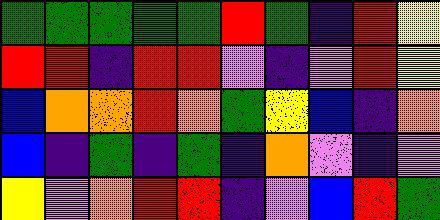[["green", "green", "green", "green", "green", "red", "green", "indigo", "red", "yellow"], ["red", "red", "indigo", "red", "red", "violet", "indigo", "violet", "red", "yellow"], ["blue", "orange", "orange", "red", "orange", "green", "yellow", "blue", "indigo", "orange"], ["blue", "indigo", "green", "indigo", "green", "indigo", "orange", "violet", "indigo", "violet"], ["yellow", "violet", "orange", "red", "red", "indigo", "violet", "blue", "red", "green"]]